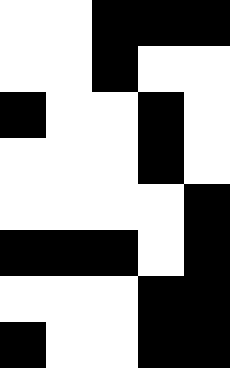[["white", "white", "black", "black", "black"], ["white", "white", "black", "white", "white"], ["black", "white", "white", "black", "white"], ["white", "white", "white", "black", "white"], ["white", "white", "white", "white", "black"], ["black", "black", "black", "white", "black"], ["white", "white", "white", "black", "black"], ["black", "white", "white", "black", "black"]]